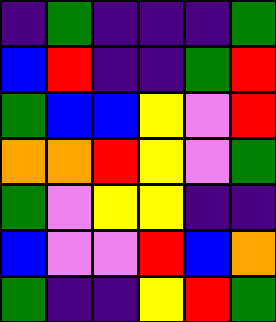[["indigo", "green", "indigo", "indigo", "indigo", "green"], ["blue", "red", "indigo", "indigo", "green", "red"], ["green", "blue", "blue", "yellow", "violet", "red"], ["orange", "orange", "red", "yellow", "violet", "green"], ["green", "violet", "yellow", "yellow", "indigo", "indigo"], ["blue", "violet", "violet", "red", "blue", "orange"], ["green", "indigo", "indigo", "yellow", "red", "green"]]